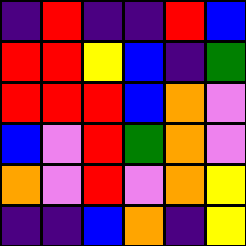[["indigo", "red", "indigo", "indigo", "red", "blue"], ["red", "red", "yellow", "blue", "indigo", "green"], ["red", "red", "red", "blue", "orange", "violet"], ["blue", "violet", "red", "green", "orange", "violet"], ["orange", "violet", "red", "violet", "orange", "yellow"], ["indigo", "indigo", "blue", "orange", "indigo", "yellow"]]